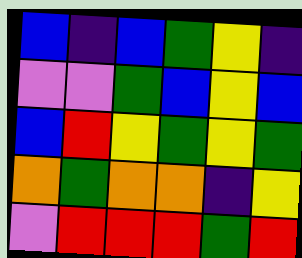[["blue", "indigo", "blue", "green", "yellow", "indigo"], ["violet", "violet", "green", "blue", "yellow", "blue"], ["blue", "red", "yellow", "green", "yellow", "green"], ["orange", "green", "orange", "orange", "indigo", "yellow"], ["violet", "red", "red", "red", "green", "red"]]